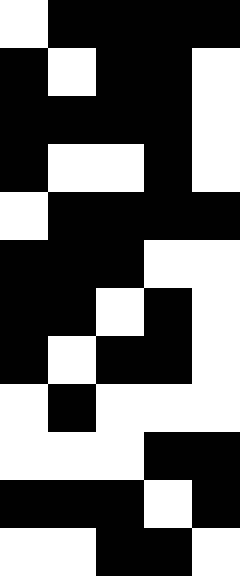[["white", "black", "black", "black", "black"], ["black", "white", "black", "black", "white"], ["black", "black", "black", "black", "white"], ["black", "white", "white", "black", "white"], ["white", "black", "black", "black", "black"], ["black", "black", "black", "white", "white"], ["black", "black", "white", "black", "white"], ["black", "white", "black", "black", "white"], ["white", "black", "white", "white", "white"], ["white", "white", "white", "black", "black"], ["black", "black", "black", "white", "black"], ["white", "white", "black", "black", "white"]]